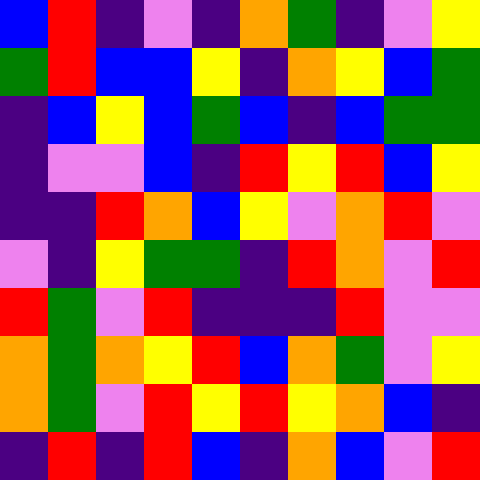[["blue", "red", "indigo", "violet", "indigo", "orange", "green", "indigo", "violet", "yellow"], ["green", "red", "blue", "blue", "yellow", "indigo", "orange", "yellow", "blue", "green"], ["indigo", "blue", "yellow", "blue", "green", "blue", "indigo", "blue", "green", "green"], ["indigo", "violet", "violet", "blue", "indigo", "red", "yellow", "red", "blue", "yellow"], ["indigo", "indigo", "red", "orange", "blue", "yellow", "violet", "orange", "red", "violet"], ["violet", "indigo", "yellow", "green", "green", "indigo", "red", "orange", "violet", "red"], ["red", "green", "violet", "red", "indigo", "indigo", "indigo", "red", "violet", "violet"], ["orange", "green", "orange", "yellow", "red", "blue", "orange", "green", "violet", "yellow"], ["orange", "green", "violet", "red", "yellow", "red", "yellow", "orange", "blue", "indigo"], ["indigo", "red", "indigo", "red", "blue", "indigo", "orange", "blue", "violet", "red"]]